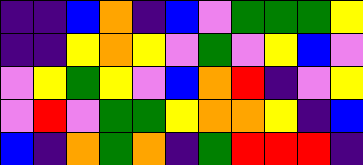[["indigo", "indigo", "blue", "orange", "indigo", "blue", "violet", "green", "green", "green", "yellow"], ["indigo", "indigo", "yellow", "orange", "yellow", "violet", "green", "violet", "yellow", "blue", "violet"], ["violet", "yellow", "green", "yellow", "violet", "blue", "orange", "red", "indigo", "violet", "yellow"], ["violet", "red", "violet", "green", "green", "yellow", "orange", "orange", "yellow", "indigo", "blue"], ["blue", "indigo", "orange", "green", "orange", "indigo", "green", "red", "red", "red", "indigo"]]